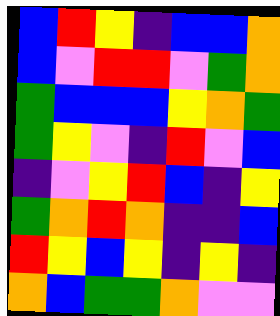[["blue", "red", "yellow", "indigo", "blue", "blue", "orange"], ["blue", "violet", "red", "red", "violet", "green", "orange"], ["green", "blue", "blue", "blue", "yellow", "orange", "green"], ["green", "yellow", "violet", "indigo", "red", "violet", "blue"], ["indigo", "violet", "yellow", "red", "blue", "indigo", "yellow"], ["green", "orange", "red", "orange", "indigo", "indigo", "blue"], ["red", "yellow", "blue", "yellow", "indigo", "yellow", "indigo"], ["orange", "blue", "green", "green", "orange", "violet", "violet"]]